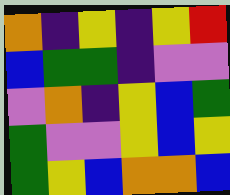[["orange", "indigo", "yellow", "indigo", "yellow", "red"], ["blue", "green", "green", "indigo", "violet", "violet"], ["violet", "orange", "indigo", "yellow", "blue", "green"], ["green", "violet", "violet", "yellow", "blue", "yellow"], ["green", "yellow", "blue", "orange", "orange", "blue"]]